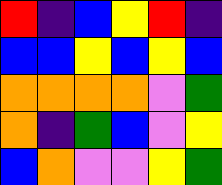[["red", "indigo", "blue", "yellow", "red", "indigo"], ["blue", "blue", "yellow", "blue", "yellow", "blue"], ["orange", "orange", "orange", "orange", "violet", "green"], ["orange", "indigo", "green", "blue", "violet", "yellow"], ["blue", "orange", "violet", "violet", "yellow", "green"]]